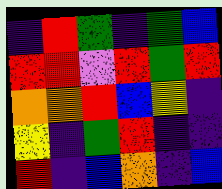[["indigo", "red", "green", "indigo", "green", "blue"], ["red", "red", "violet", "red", "green", "red"], ["orange", "orange", "red", "blue", "yellow", "indigo"], ["yellow", "indigo", "green", "red", "indigo", "indigo"], ["red", "indigo", "blue", "orange", "indigo", "blue"]]